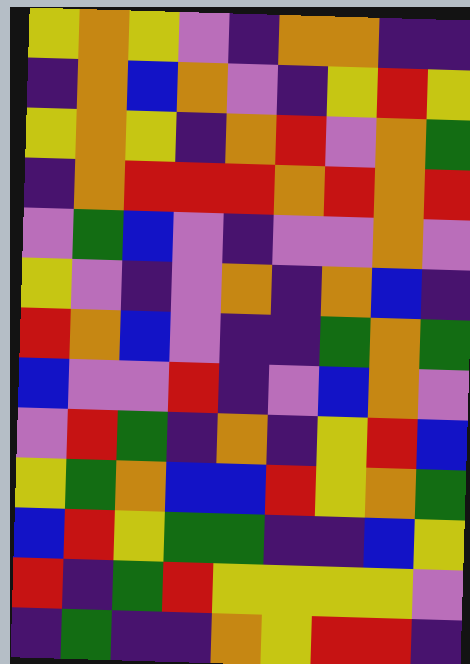[["yellow", "orange", "yellow", "violet", "indigo", "orange", "orange", "indigo", "indigo"], ["indigo", "orange", "blue", "orange", "violet", "indigo", "yellow", "red", "yellow"], ["yellow", "orange", "yellow", "indigo", "orange", "red", "violet", "orange", "green"], ["indigo", "orange", "red", "red", "red", "orange", "red", "orange", "red"], ["violet", "green", "blue", "violet", "indigo", "violet", "violet", "orange", "violet"], ["yellow", "violet", "indigo", "violet", "orange", "indigo", "orange", "blue", "indigo"], ["red", "orange", "blue", "violet", "indigo", "indigo", "green", "orange", "green"], ["blue", "violet", "violet", "red", "indigo", "violet", "blue", "orange", "violet"], ["violet", "red", "green", "indigo", "orange", "indigo", "yellow", "red", "blue"], ["yellow", "green", "orange", "blue", "blue", "red", "yellow", "orange", "green"], ["blue", "red", "yellow", "green", "green", "indigo", "indigo", "blue", "yellow"], ["red", "indigo", "green", "red", "yellow", "yellow", "yellow", "yellow", "violet"], ["indigo", "green", "indigo", "indigo", "orange", "yellow", "red", "red", "indigo"]]